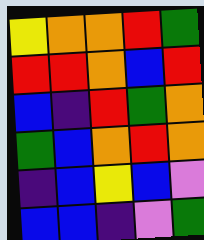[["yellow", "orange", "orange", "red", "green"], ["red", "red", "orange", "blue", "red"], ["blue", "indigo", "red", "green", "orange"], ["green", "blue", "orange", "red", "orange"], ["indigo", "blue", "yellow", "blue", "violet"], ["blue", "blue", "indigo", "violet", "green"]]